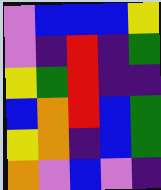[["violet", "blue", "blue", "blue", "yellow"], ["violet", "indigo", "red", "indigo", "green"], ["yellow", "green", "red", "indigo", "indigo"], ["blue", "orange", "red", "blue", "green"], ["yellow", "orange", "indigo", "blue", "green"], ["orange", "violet", "blue", "violet", "indigo"]]